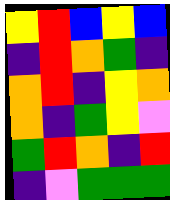[["yellow", "red", "blue", "yellow", "blue"], ["indigo", "red", "orange", "green", "indigo"], ["orange", "red", "indigo", "yellow", "orange"], ["orange", "indigo", "green", "yellow", "violet"], ["green", "red", "orange", "indigo", "red"], ["indigo", "violet", "green", "green", "green"]]